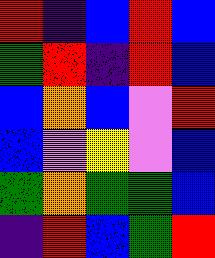[["red", "indigo", "blue", "red", "blue"], ["green", "red", "indigo", "red", "blue"], ["blue", "orange", "blue", "violet", "red"], ["blue", "violet", "yellow", "violet", "blue"], ["green", "orange", "green", "green", "blue"], ["indigo", "red", "blue", "green", "red"]]